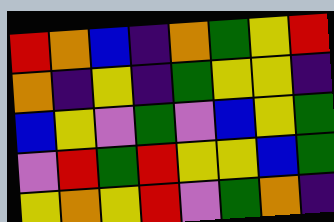[["red", "orange", "blue", "indigo", "orange", "green", "yellow", "red"], ["orange", "indigo", "yellow", "indigo", "green", "yellow", "yellow", "indigo"], ["blue", "yellow", "violet", "green", "violet", "blue", "yellow", "green"], ["violet", "red", "green", "red", "yellow", "yellow", "blue", "green"], ["yellow", "orange", "yellow", "red", "violet", "green", "orange", "indigo"]]